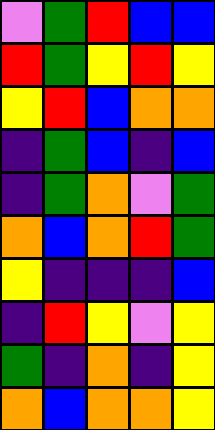[["violet", "green", "red", "blue", "blue"], ["red", "green", "yellow", "red", "yellow"], ["yellow", "red", "blue", "orange", "orange"], ["indigo", "green", "blue", "indigo", "blue"], ["indigo", "green", "orange", "violet", "green"], ["orange", "blue", "orange", "red", "green"], ["yellow", "indigo", "indigo", "indigo", "blue"], ["indigo", "red", "yellow", "violet", "yellow"], ["green", "indigo", "orange", "indigo", "yellow"], ["orange", "blue", "orange", "orange", "yellow"]]